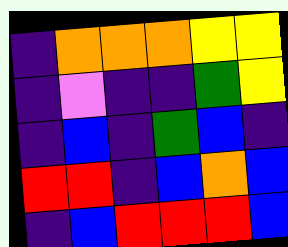[["indigo", "orange", "orange", "orange", "yellow", "yellow"], ["indigo", "violet", "indigo", "indigo", "green", "yellow"], ["indigo", "blue", "indigo", "green", "blue", "indigo"], ["red", "red", "indigo", "blue", "orange", "blue"], ["indigo", "blue", "red", "red", "red", "blue"]]